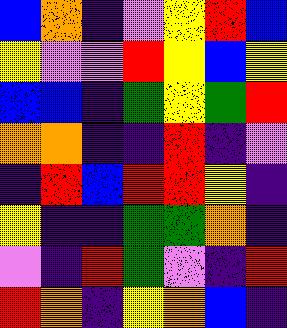[["blue", "orange", "indigo", "violet", "yellow", "red", "blue"], ["yellow", "violet", "violet", "red", "yellow", "blue", "yellow"], ["blue", "blue", "indigo", "green", "yellow", "green", "red"], ["orange", "orange", "indigo", "indigo", "red", "indigo", "violet"], ["indigo", "red", "blue", "red", "red", "yellow", "indigo"], ["yellow", "indigo", "indigo", "green", "green", "orange", "indigo"], ["violet", "indigo", "red", "green", "violet", "indigo", "red"], ["red", "orange", "indigo", "yellow", "orange", "blue", "indigo"]]